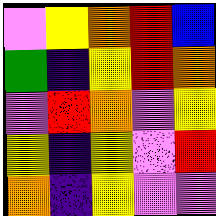[["violet", "yellow", "orange", "red", "blue"], ["green", "indigo", "yellow", "red", "orange"], ["violet", "red", "orange", "violet", "yellow"], ["yellow", "indigo", "yellow", "violet", "red"], ["orange", "indigo", "yellow", "violet", "violet"]]